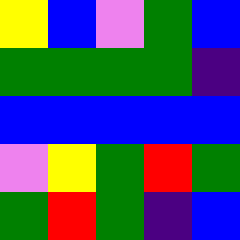[["yellow", "blue", "violet", "green", "blue"], ["green", "green", "green", "green", "indigo"], ["blue", "blue", "blue", "blue", "blue"], ["violet", "yellow", "green", "red", "green"], ["green", "red", "green", "indigo", "blue"]]